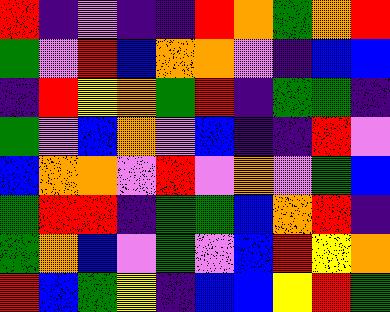[["red", "indigo", "violet", "indigo", "indigo", "red", "orange", "green", "orange", "red"], ["green", "violet", "red", "blue", "orange", "orange", "violet", "indigo", "blue", "blue"], ["indigo", "red", "yellow", "orange", "green", "red", "indigo", "green", "green", "indigo"], ["green", "violet", "blue", "orange", "violet", "blue", "indigo", "indigo", "red", "violet"], ["blue", "orange", "orange", "violet", "red", "violet", "orange", "violet", "green", "blue"], ["green", "red", "red", "indigo", "green", "green", "blue", "orange", "red", "indigo"], ["green", "orange", "blue", "violet", "green", "violet", "blue", "red", "yellow", "orange"], ["red", "blue", "green", "yellow", "indigo", "blue", "blue", "yellow", "red", "green"]]